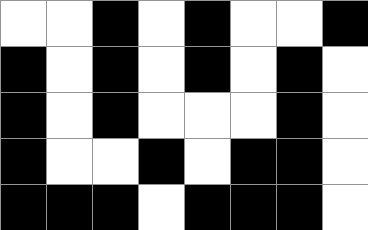[["white", "white", "black", "white", "black", "white", "white", "black"], ["black", "white", "black", "white", "black", "white", "black", "white"], ["black", "white", "black", "white", "white", "white", "black", "white"], ["black", "white", "white", "black", "white", "black", "black", "white"], ["black", "black", "black", "white", "black", "black", "black", "white"]]